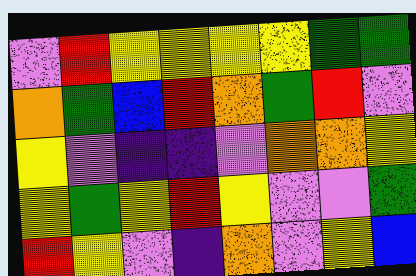[["violet", "red", "yellow", "yellow", "yellow", "yellow", "green", "green"], ["orange", "green", "blue", "red", "orange", "green", "red", "violet"], ["yellow", "violet", "indigo", "indigo", "violet", "orange", "orange", "yellow"], ["yellow", "green", "yellow", "red", "yellow", "violet", "violet", "green"], ["red", "yellow", "violet", "indigo", "orange", "violet", "yellow", "blue"]]